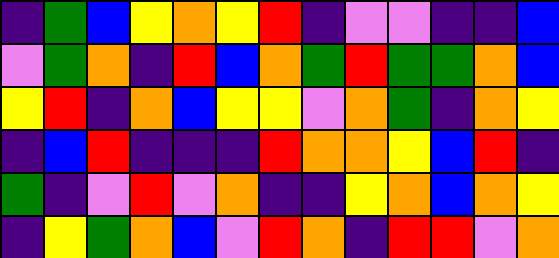[["indigo", "green", "blue", "yellow", "orange", "yellow", "red", "indigo", "violet", "violet", "indigo", "indigo", "blue"], ["violet", "green", "orange", "indigo", "red", "blue", "orange", "green", "red", "green", "green", "orange", "blue"], ["yellow", "red", "indigo", "orange", "blue", "yellow", "yellow", "violet", "orange", "green", "indigo", "orange", "yellow"], ["indigo", "blue", "red", "indigo", "indigo", "indigo", "red", "orange", "orange", "yellow", "blue", "red", "indigo"], ["green", "indigo", "violet", "red", "violet", "orange", "indigo", "indigo", "yellow", "orange", "blue", "orange", "yellow"], ["indigo", "yellow", "green", "orange", "blue", "violet", "red", "orange", "indigo", "red", "red", "violet", "orange"]]